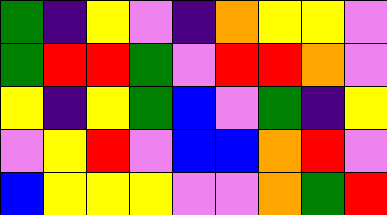[["green", "indigo", "yellow", "violet", "indigo", "orange", "yellow", "yellow", "violet"], ["green", "red", "red", "green", "violet", "red", "red", "orange", "violet"], ["yellow", "indigo", "yellow", "green", "blue", "violet", "green", "indigo", "yellow"], ["violet", "yellow", "red", "violet", "blue", "blue", "orange", "red", "violet"], ["blue", "yellow", "yellow", "yellow", "violet", "violet", "orange", "green", "red"]]